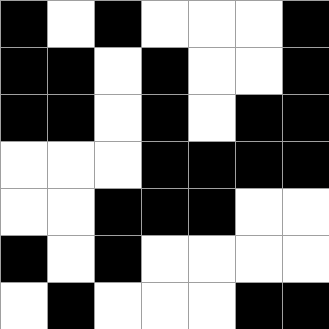[["black", "white", "black", "white", "white", "white", "black"], ["black", "black", "white", "black", "white", "white", "black"], ["black", "black", "white", "black", "white", "black", "black"], ["white", "white", "white", "black", "black", "black", "black"], ["white", "white", "black", "black", "black", "white", "white"], ["black", "white", "black", "white", "white", "white", "white"], ["white", "black", "white", "white", "white", "black", "black"]]